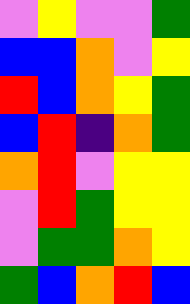[["violet", "yellow", "violet", "violet", "green"], ["blue", "blue", "orange", "violet", "yellow"], ["red", "blue", "orange", "yellow", "green"], ["blue", "red", "indigo", "orange", "green"], ["orange", "red", "violet", "yellow", "yellow"], ["violet", "red", "green", "yellow", "yellow"], ["violet", "green", "green", "orange", "yellow"], ["green", "blue", "orange", "red", "blue"]]